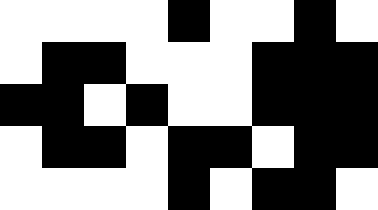[["white", "white", "white", "white", "black", "white", "white", "black", "white"], ["white", "black", "black", "white", "white", "white", "black", "black", "black"], ["black", "black", "white", "black", "white", "white", "black", "black", "black"], ["white", "black", "black", "white", "black", "black", "white", "black", "black"], ["white", "white", "white", "white", "black", "white", "black", "black", "white"]]